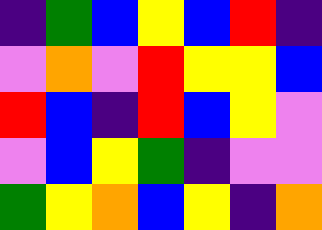[["indigo", "green", "blue", "yellow", "blue", "red", "indigo"], ["violet", "orange", "violet", "red", "yellow", "yellow", "blue"], ["red", "blue", "indigo", "red", "blue", "yellow", "violet"], ["violet", "blue", "yellow", "green", "indigo", "violet", "violet"], ["green", "yellow", "orange", "blue", "yellow", "indigo", "orange"]]